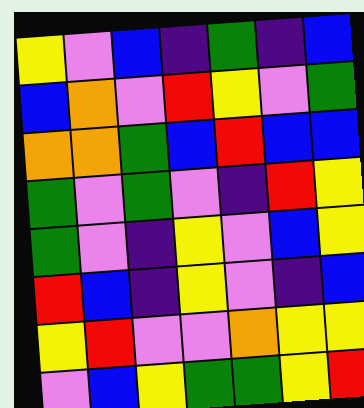[["yellow", "violet", "blue", "indigo", "green", "indigo", "blue"], ["blue", "orange", "violet", "red", "yellow", "violet", "green"], ["orange", "orange", "green", "blue", "red", "blue", "blue"], ["green", "violet", "green", "violet", "indigo", "red", "yellow"], ["green", "violet", "indigo", "yellow", "violet", "blue", "yellow"], ["red", "blue", "indigo", "yellow", "violet", "indigo", "blue"], ["yellow", "red", "violet", "violet", "orange", "yellow", "yellow"], ["violet", "blue", "yellow", "green", "green", "yellow", "red"]]